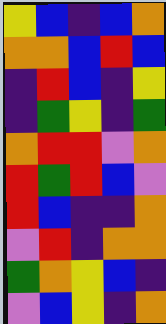[["yellow", "blue", "indigo", "blue", "orange"], ["orange", "orange", "blue", "red", "blue"], ["indigo", "red", "blue", "indigo", "yellow"], ["indigo", "green", "yellow", "indigo", "green"], ["orange", "red", "red", "violet", "orange"], ["red", "green", "red", "blue", "violet"], ["red", "blue", "indigo", "indigo", "orange"], ["violet", "red", "indigo", "orange", "orange"], ["green", "orange", "yellow", "blue", "indigo"], ["violet", "blue", "yellow", "indigo", "orange"]]